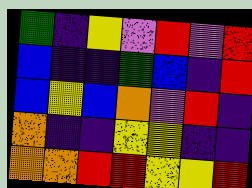[["green", "indigo", "yellow", "violet", "red", "violet", "red"], ["blue", "indigo", "indigo", "green", "blue", "indigo", "red"], ["blue", "yellow", "blue", "orange", "violet", "red", "indigo"], ["orange", "indigo", "indigo", "yellow", "yellow", "indigo", "indigo"], ["orange", "orange", "red", "red", "yellow", "yellow", "red"]]